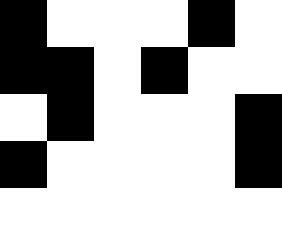[["black", "white", "white", "white", "black", "white"], ["black", "black", "white", "black", "white", "white"], ["white", "black", "white", "white", "white", "black"], ["black", "white", "white", "white", "white", "black"], ["white", "white", "white", "white", "white", "white"]]